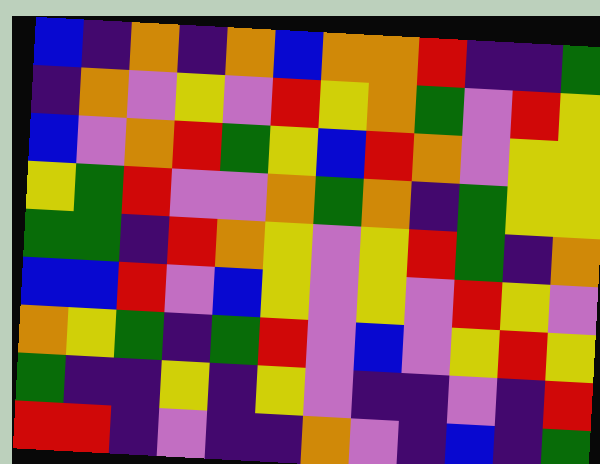[["blue", "indigo", "orange", "indigo", "orange", "blue", "orange", "orange", "red", "indigo", "indigo", "green"], ["indigo", "orange", "violet", "yellow", "violet", "red", "yellow", "orange", "green", "violet", "red", "yellow"], ["blue", "violet", "orange", "red", "green", "yellow", "blue", "red", "orange", "violet", "yellow", "yellow"], ["yellow", "green", "red", "violet", "violet", "orange", "green", "orange", "indigo", "green", "yellow", "yellow"], ["green", "green", "indigo", "red", "orange", "yellow", "violet", "yellow", "red", "green", "indigo", "orange"], ["blue", "blue", "red", "violet", "blue", "yellow", "violet", "yellow", "violet", "red", "yellow", "violet"], ["orange", "yellow", "green", "indigo", "green", "red", "violet", "blue", "violet", "yellow", "red", "yellow"], ["green", "indigo", "indigo", "yellow", "indigo", "yellow", "violet", "indigo", "indigo", "violet", "indigo", "red"], ["red", "red", "indigo", "violet", "indigo", "indigo", "orange", "violet", "indigo", "blue", "indigo", "green"]]